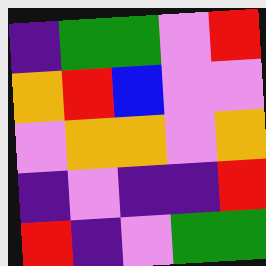[["indigo", "green", "green", "violet", "red"], ["orange", "red", "blue", "violet", "violet"], ["violet", "orange", "orange", "violet", "orange"], ["indigo", "violet", "indigo", "indigo", "red"], ["red", "indigo", "violet", "green", "green"]]